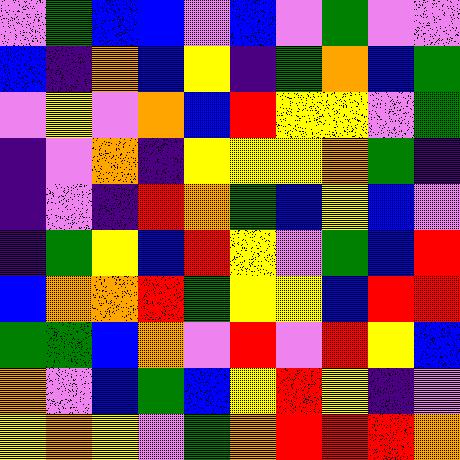[["violet", "green", "blue", "blue", "violet", "blue", "violet", "green", "violet", "violet"], ["blue", "indigo", "orange", "blue", "yellow", "indigo", "green", "orange", "blue", "green"], ["violet", "yellow", "violet", "orange", "blue", "red", "yellow", "yellow", "violet", "green"], ["indigo", "violet", "orange", "indigo", "yellow", "yellow", "yellow", "orange", "green", "indigo"], ["indigo", "violet", "indigo", "red", "orange", "green", "blue", "yellow", "blue", "violet"], ["indigo", "green", "yellow", "blue", "red", "yellow", "violet", "green", "blue", "red"], ["blue", "orange", "orange", "red", "green", "yellow", "yellow", "blue", "red", "red"], ["green", "green", "blue", "orange", "violet", "red", "violet", "red", "yellow", "blue"], ["orange", "violet", "blue", "green", "blue", "yellow", "red", "yellow", "indigo", "violet"], ["yellow", "orange", "yellow", "violet", "green", "orange", "red", "red", "red", "orange"]]